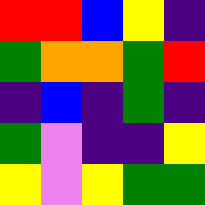[["red", "red", "blue", "yellow", "indigo"], ["green", "orange", "orange", "green", "red"], ["indigo", "blue", "indigo", "green", "indigo"], ["green", "violet", "indigo", "indigo", "yellow"], ["yellow", "violet", "yellow", "green", "green"]]